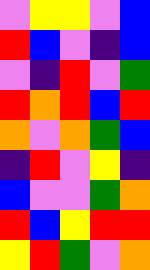[["violet", "yellow", "yellow", "violet", "blue"], ["red", "blue", "violet", "indigo", "blue"], ["violet", "indigo", "red", "violet", "green"], ["red", "orange", "red", "blue", "red"], ["orange", "violet", "orange", "green", "blue"], ["indigo", "red", "violet", "yellow", "indigo"], ["blue", "violet", "violet", "green", "orange"], ["red", "blue", "yellow", "red", "red"], ["yellow", "red", "green", "violet", "orange"]]